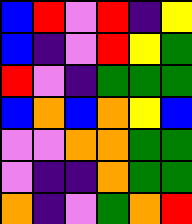[["blue", "red", "violet", "red", "indigo", "yellow"], ["blue", "indigo", "violet", "red", "yellow", "green"], ["red", "violet", "indigo", "green", "green", "green"], ["blue", "orange", "blue", "orange", "yellow", "blue"], ["violet", "violet", "orange", "orange", "green", "green"], ["violet", "indigo", "indigo", "orange", "green", "green"], ["orange", "indigo", "violet", "green", "orange", "red"]]